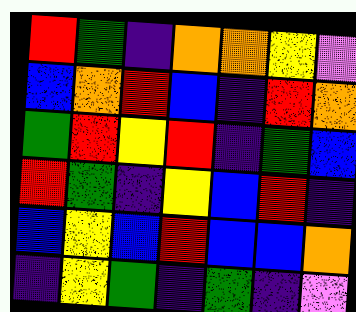[["red", "green", "indigo", "orange", "orange", "yellow", "violet"], ["blue", "orange", "red", "blue", "indigo", "red", "orange"], ["green", "red", "yellow", "red", "indigo", "green", "blue"], ["red", "green", "indigo", "yellow", "blue", "red", "indigo"], ["blue", "yellow", "blue", "red", "blue", "blue", "orange"], ["indigo", "yellow", "green", "indigo", "green", "indigo", "violet"]]